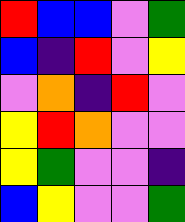[["red", "blue", "blue", "violet", "green"], ["blue", "indigo", "red", "violet", "yellow"], ["violet", "orange", "indigo", "red", "violet"], ["yellow", "red", "orange", "violet", "violet"], ["yellow", "green", "violet", "violet", "indigo"], ["blue", "yellow", "violet", "violet", "green"]]